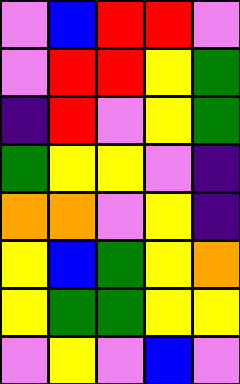[["violet", "blue", "red", "red", "violet"], ["violet", "red", "red", "yellow", "green"], ["indigo", "red", "violet", "yellow", "green"], ["green", "yellow", "yellow", "violet", "indigo"], ["orange", "orange", "violet", "yellow", "indigo"], ["yellow", "blue", "green", "yellow", "orange"], ["yellow", "green", "green", "yellow", "yellow"], ["violet", "yellow", "violet", "blue", "violet"]]